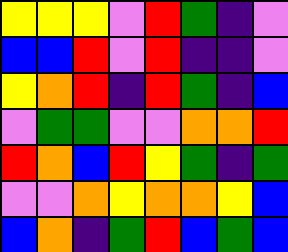[["yellow", "yellow", "yellow", "violet", "red", "green", "indigo", "violet"], ["blue", "blue", "red", "violet", "red", "indigo", "indigo", "violet"], ["yellow", "orange", "red", "indigo", "red", "green", "indigo", "blue"], ["violet", "green", "green", "violet", "violet", "orange", "orange", "red"], ["red", "orange", "blue", "red", "yellow", "green", "indigo", "green"], ["violet", "violet", "orange", "yellow", "orange", "orange", "yellow", "blue"], ["blue", "orange", "indigo", "green", "red", "blue", "green", "blue"]]